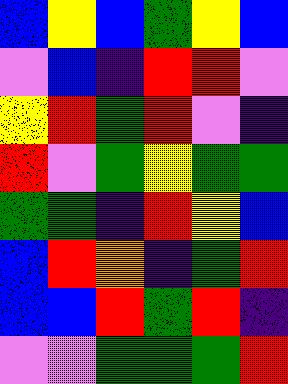[["blue", "yellow", "blue", "green", "yellow", "blue"], ["violet", "blue", "indigo", "red", "red", "violet"], ["yellow", "red", "green", "red", "violet", "indigo"], ["red", "violet", "green", "yellow", "green", "green"], ["green", "green", "indigo", "red", "yellow", "blue"], ["blue", "red", "orange", "indigo", "green", "red"], ["blue", "blue", "red", "green", "red", "indigo"], ["violet", "violet", "green", "green", "green", "red"]]